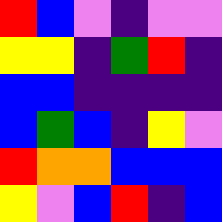[["red", "blue", "violet", "indigo", "violet", "violet"], ["yellow", "yellow", "indigo", "green", "red", "indigo"], ["blue", "blue", "indigo", "indigo", "indigo", "indigo"], ["blue", "green", "blue", "indigo", "yellow", "violet"], ["red", "orange", "orange", "blue", "blue", "blue"], ["yellow", "violet", "blue", "red", "indigo", "blue"]]